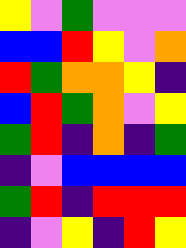[["yellow", "violet", "green", "violet", "violet", "violet"], ["blue", "blue", "red", "yellow", "violet", "orange"], ["red", "green", "orange", "orange", "yellow", "indigo"], ["blue", "red", "green", "orange", "violet", "yellow"], ["green", "red", "indigo", "orange", "indigo", "green"], ["indigo", "violet", "blue", "blue", "blue", "blue"], ["green", "red", "indigo", "red", "red", "red"], ["indigo", "violet", "yellow", "indigo", "red", "yellow"]]